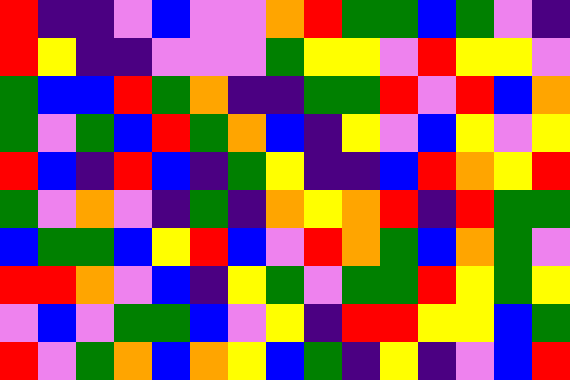[["red", "indigo", "indigo", "violet", "blue", "violet", "violet", "orange", "red", "green", "green", "blue", "green", "violet", "indigo"], ["red", "yellow", "indigo", "indigo", "violet", "violet", "violet", "green", "yellow", "yellow", "violet", "red", "yellow", "yellow", "violet"], ["green", "blue", "blue", "red", "green", "orange", "indigo", "indigo", "green", "green", "red", "violet", "red", "blue", "orange"], ["green", "violet", "green", "blue", "red", "green", "orange", "blue", "indigo", "yellow", "violet", "blue", "yellow", "violet", "yellow"], ["red", "blue", "indigo", "red", "blue", "indigo", "green", "yellow", "indigo", "indigo", "blue", "red", "orange", "yellow", "red"], ["green", "violet", "orange", "violet", "indigo", "green", "indigo", "orange", "yellow", "orange", "red", "indigo", "red", "green", "green"], ["blue", "green", "green", "blue", "yellow", "red", "blue", "violet", "red", "orange", "green", "blue", "orange", "green", "violet"], ["red", "red", "orange", "violet", "blue", "indigo", "yellow", "green", "violet", "green", "green", "red", "yellow", "green", "yellow"], ["violet", "blue", "violet", "green", "green", "blue", "violet", "yellow", "indigo", "red", "red", "yellow", "yellow", "blue", "green"], ["red", "violet", "green", "orange", "blue", "orange", "yellow", "blue", "green", "indigo", "yellow", "indigo", "violet", "blue", "red"]]